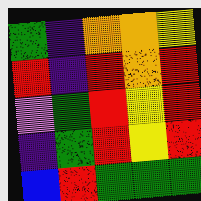[["green", "indigo", "orange", "orange", "yellow"], ["red", "indigo", "red", "orange", "red"], ["violet", "green", "red", "yellow", "red"], ["indigo", "green", "red", "yellow", "red"], ["blue", "red", "green", "green", "green"]]